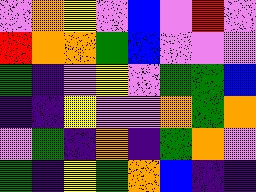[["violet", "orange", "yellow", "violet", "blue", "violet", "red", "violet"], ["red", "orange", "orange", "green", "blue", "violet", "violet", "violet"], ["green", "indigo", "violet", "yellow", "violet", "green", "green", "blue"], ["indigo", "indigo", "yellow", "violet", "violet", "orange", "green", "orange"], ["violet", "green", "indigo", "orange", "indigo", "green", "orange", "violet"], ["green", "indigo", "yellow", "green", "orange", "blue", "indigo", "indigo"]]